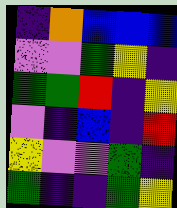[["indigo", "orange", "blue", "blue", "blue"], ["violet", "violet", "green", "yellow", "indigo"], ["green", "green", "red", "indigo", "yellow"], ["violet", "indigo", "blue", "indigo", "red"], ["yellow", "violet", "violet", "green", "indigo"], ["green", "indigo", "indigo", "green", "yellow"]]